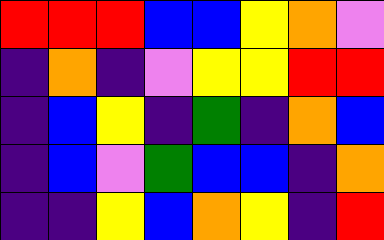[["red", "red", "red", "blue", "blue", "yellow", "orange", "violet"], ["indigo", "orange", "indigo", "violet", "yellow", "yellow", "red", "red"], ["indigo", "blue", "yellow", "indigo", "green", "indigo", "orange", "blue"], ["indigo", "blue", "violet", "green", "blue", "blue", "indigo", "orange"], ["indigo", "indigo", "yellow", "blue", "orange", "yellow", "indigo", "red"]]